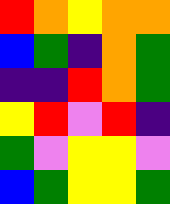[["red", "orange", "yellow", "orange", "orange"], ["blue", "green", "indigo", "orange", "green"], ["indigo", "indigo", "red", "orange", "green"], ["yellow", "red", "violet", "red", "indigo"], ["green", "violet", "yellow", "yellow", "violet"], ["blue", "green", "yellow", "yellow", "green"]]